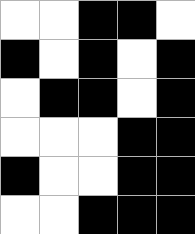[["white", "white", "black", "black", "white"], ["black", "white", "black", "white", "black"], ["white", "black", "black", "white", "black"], ["white", "white", "white", "black", "black"], ["black", "white", "white", "black", "black"], ["white", "white", "black", "black", "black"]]